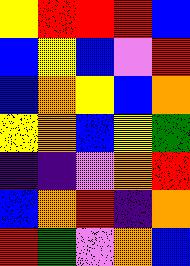[["yellow", "red", "red", "red", "blue"], ["blue", "yellow", "blue", "violet", "red"], ["blue", "orange", "yellow", "blue", "orange"], ["yellow", "orange", "blue", "yellow", "green"], ["indigo", "indigo", "violet", "orange", "red"], ["blue", "orange", "red", "indigo", "orange"], ["red", "green", "violet", "orange", "blue"]]